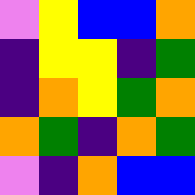[["violet", "yellow", "blue", "blue", "orange"], ["indigo", "yellow", "yellow", "indigo", "green"], ["indigo", "orange", "yellow", "green", "orange"], ["orange", "green", "indigo", "orange", "green"], ["violet", "indigo", "orange", "blue", "blue"]]